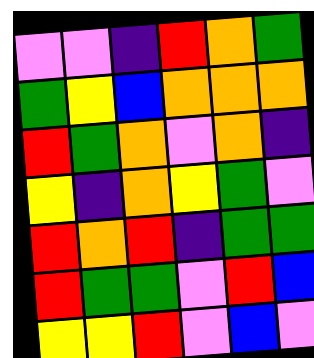[["violet", "violet", "indigo", "red", "orange", "green"], ["green", "yellow", "blue", "orange", "orange", "orange"], ["red", "green", "orange", "violet", "orange", "indigo"], ["yellow", "indigo", "orange", "yellow", "green", "violet"], ["red", "orange", "red", "indigo", "green", "green"], ["red", "green", "green", "violet", "red", "blue"], ["yellow", "yellow", "red", "violet", "blue", "violet"]]